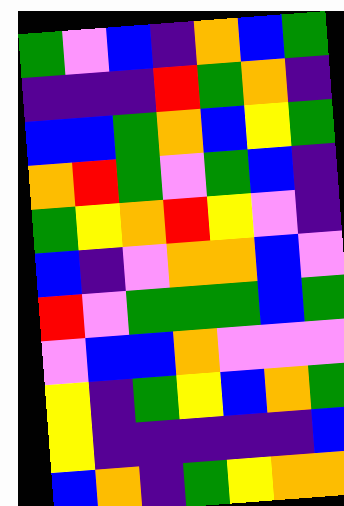[["green", "violet", "blue", "indigo", "orange", "blue", "green"], ["indigo", "indigo", "indigo", "red", "green", "orange", "indigo"], ["blue", "blue", "green", "orange", "blue", "yellow", "green"], ["orange", "red", "green", "violet", "green", "blue", "indigo"], ["green", "yellow", "orange", "red", "yellow", "violet", "indigo"], ["blue", "indigo", "violet", "orange", "orange", "blue", "violet"], ["red", "violet", "green", "green", "green", "blue", "green"], ["violet", "blue", "blue", "orange", "violet", "violet", "violet"], ["yellow", "indigo", "green", "yellow", "blue", "orange", "green"], ["yellow", "indigo", "indigo", "indigo", "indigo", "indigo", "blue"], ["blue", "orange", "indigo", "green", "yellow", "orange", "orange"]]